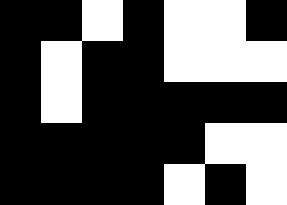[["black", "black", "white", "black", "white", "white", "black"], ["black", "white", "black", "black", "white", "white", "white"], ["black", "white", "black", "black", "black", "black", "black"], ["black", "black", "black", "black", "black", "white", "white"], ["black", "black", "black", "black", "white", "black", "white"]]